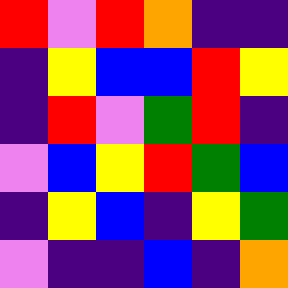[["red", "violet", "red", "orange", "indigo", "indigo"], ["indigo", "yellow", "blue", "blue", "red", "yellow"], ["indigo", "red", "violet", "green", "red", "indigo"], ["violet", "blue", "yellow", "red", "green", "blue"], ["indigo", "yellow", "blue", "indigo", "yellow", "green"], ["violet", "indigo", "indigo", "blue", "indigo", "orange"]]